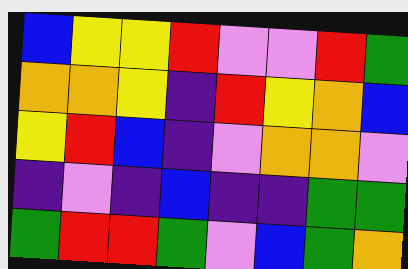[["blue", "yellow", "yellow", "red", "violet", "violet", "red", "green"], ["orange", "orange", "yellow", "indigo", "red", "yellow", "orange", "blue"], ["yellow", "red", "blue", "indigo", "violet", "orange", "orange", "violet"], ["indigo", "violet", "indigo", "blue", "indigo", "indigo", "green", "green"], ["green", "red", "red", "green", "violet", "blue", "green", "orange"]]